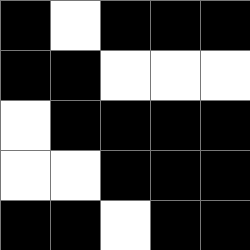[["black", "white", "black", "black", "black"], ["black", "black", "white", "white", "white"], ["white", "black", "black", "black", "black"], ["white", "white", "black", "black", "black"], ["black", "black", "white", "black", "black"]]